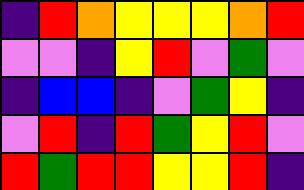[["indigo", "red", "orange", "yellow", "yellow", "yellow", "orange", "red"], ["violet", "violet", "indigo", "yellow", "red", "violet", "green", "violet"], ["indigo", "blue", "blue", "indigo", "violet", "green", "yellow", "indigo"], ["violet", "red", "indigo", "red", "green", "yellow", "red", "violet"], ["red", "green", "red", "red", "yellow", "yellow", "red", "indigo"]]